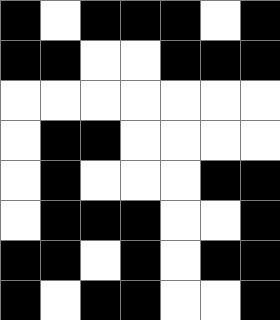[["black", "white", "black", "black", "black", "white", "black"], ["black", "black", "white", "white", "black", "black", "black"], ["white", "white", "white", "white", "white", "white", "white"], ["white", "black", "black", "white", "white", "white", "white"], ["white", "black", "white", "white", "white", "black", "black"], ["white", "black", "black", "black", "white", "white", "black"], ["black", "black", "white", "black", "white", "black", "black"], ["black", "white", "black", "black", "white", "white", "black"]]